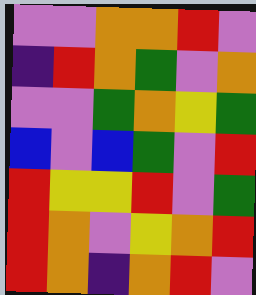[["violet", "violet", "orange", "orange", "red", "violet"], ["indigo", "red", "orange", "green", "violet", "orange"], ["violet", "violet", "green", "orange", "yellow", "green"], ["blue", "violet", "blue", "green", "violet", "red"], ["red", "yellow", "yellow", "red", "violet", "green"], ["red", "orange", "violet", "yellow", "orange", "red"], ["red", "orange", "indigo", "orange", "red", "violet"]]